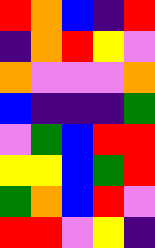[["red", "orange", "blue", "indigo", "red"], ["indigo", "orange", "red", "yellow", "violet"], ["orange", "violet", "violet", "violet", "orange"], ["blue", "indigo", "indigo", "indigo", "green"], ["violet", "green", "blue", "red", "red"], ["yellow", "yellow", "blue", "green", "red"], ["green", "orange", "blue", "red", "violet"], ["red", "red", "violet", "yellow", "indigo"]]